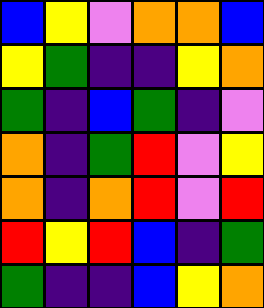[["blue", "yellow", "violet", "orange", "orange", "blue"], ["yellow", "green", "indigo", "indigo", "yellow", "orange"], ["green", "indigo", "blue", "green", "indigo", "violet"], ["orange", "indigo", "green", "red", "violet", "yellow"], ["orange", "indigo", "orange", "red", "violet", "red"], ["red", "yellow", "red", "blue", "indigo", "green"], ["green", "indigo", "indigo", "blue", "yellow", "orange"]]